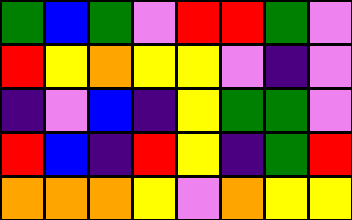[["green", "blue", "green", "violet", "red", "red", "green", "violet"], ["red", "yellow", "orange", "yellow", "yellow", "violet", "indigo", "violet"], ["indigo", "violet", "blue", "indigo", "yellow", "green", "green", "violet"], ["red", "blue", "indigo", "red", "yellow", "indigo", "green", "red"], ["orange", "orange", "orange", "yellow", "violet", "orange", "yellow", "yellow"]]